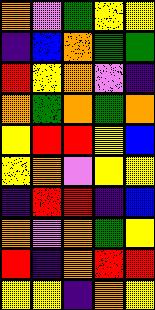[["orange", "violet", "green", "yellow", "yellow"], ["indigo", "blue", "orange", "green", "green"], ["red", "yellow", "orange", "violet", "indigo"], ["orange", "green", "orange", "green", "orange"], ["yellow", "red", "red", "yellow", "blue"], ["yellow", "orange", "violet", "yellow", "yellow"], ["indigo", "red", "red", "indigo", "blue"], ["orange", "violet", "orange", "green", "yellow"], ["red", "indigo", "orange", "red", "red"], ["yellow", "yellow", "indigo", "orange", "yellow"]]